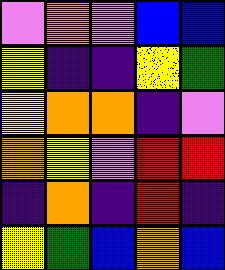[["violet", "orange", "violet", "blue", "blue"], ["yellow", "indigo", "indigo", "yellow", "green"], ["yellow", "orange", "orange", "indigo", "violet"], ["orange", "yellow", "violet", "red", "red"], ["indigo", "orange", "indigo", "red", "indigo"], ["yellow", "green", "blue", "orange", "blue"]]